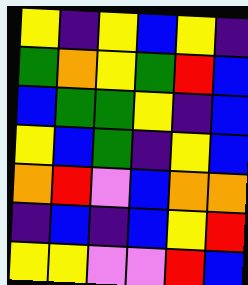[["yellow", "indigo", "yellow", "blue", "yellow", "indigo"], ["green", "orange", "yellow", "green", "red", "blue"], ["blue", "green", "green", "yellow", "indigo", "blue"], ["yellow", "blue", "green", "indigo", "yellow", "blue"], ["orange", "red", "violet", "blue", "orange", "orange"], ["indigo", "blue", "indigo", "blue", "yellow", "red"], ["yellow", "yellow", "violet", "violet", "red", "blue"]]